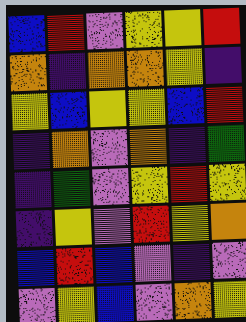[["blue", "red", "violet", "yellow", "yellow", "red"], ["orange", "indigo", "orange", "orange", "yellow", "indigo"], ["yellow", "blue", "yellow", "yellow", "blue", "red"], ["indigo", "orange", "violet", "orange", "indigo", "green"], ["indigo", "green", "violet", "yellow", "red", "yellow"], ["indigo", "yellow", "violet", "red", "yellow", "orange"], ["blue", "red", "blue", "violet", "indigo", "violet"], ["violet", "yellow", "blue", "violet", "orange", "yellow"]]